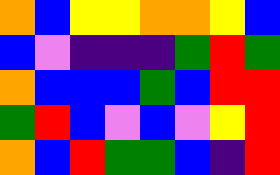[["orange", "blue", "yellow", "yellow", "orange", "orange", "yellow", "blue"], ["blue", "violet", "indigo", "indigo", "indigo", "green", "red", "green"], ["orange", "blue", "blue", "blue", "green", "blue", "red", "red"], ["green", "red", "blue", "violet", "blue", "violet", "yellow", "red"], ["orange", "blue", "red", "green", "green", "blue", "indigo", "red"]]